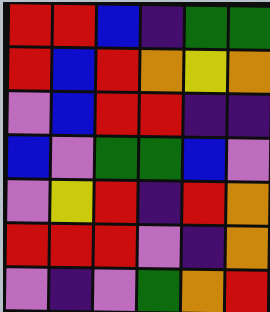[["red", "red", "blue", "indigo", "green", "green"], ["red", "blue", "red", "orange", "yellow", "orange"], ["violet", "blue", "red", "red", "indigo", "indigo"], ["blue", "violet", "green", "green", "blue", "violet"], ["violet", "yellow", "red", "indigo", "red", "orange"], ["red", "red", "red", "violet", "indigo", "orange"], ["violet", "indigo", "violet", "green", "orange", "red"]]